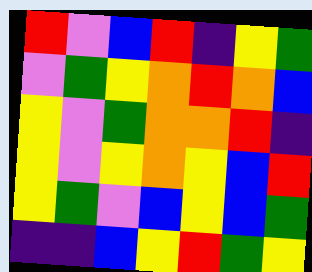[["red", "violet", "blue", "red", "indigo", "yellow", "green"], ["violet", "green", "yellow", "orange", "red", "orange", "blue"], ["yellow", "violet", "green", "orange", "orange", "red", "indigo"], ["yellow", "violet", "yellow", "orange", "yellow", "blue", "red"], ["yellow", "green", "violet", "blue", "yellow", "blue", "green"], ["indigo", "indigo", "blue", "yellow", "red", "green", "yellow"]]